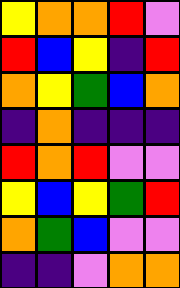[["yellow", "orange", "orange", "red", "violet"], ["red", "blue", "yellow", "indigo", "red"], ["orange", "yellow", "green", "blue", "orange"], ["indigo", "orange", "indigo", "indigo", "indigo"], ["red", "orange", "red", "violet", "violet"], ["yellow", "blue", "yellow", "green", "red"], ["orange", "green", "blue", "violet", "violet"], ["indigo", "indigo", "violet", "orange", "orange"]]